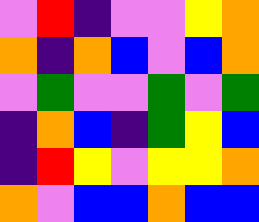[["violet", "red", "indigo", "violet", "violet", "yellow", "orange"], ["orange", "indigo", "orange", "blue", "violet", "blue", "orange"], ["violet", "green", "violet", "violet", "green", "violet", "green"], ["indigo", "orange", "blue", "indigo", "green", "yellow", "blue"], ["indigo", "red", "yellow", "violet", "yellow", "yellow", "orange"], ["orange", "violet", "blue", "blue", "orange", "blue", "blue"]]